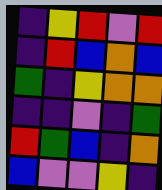[["indigo", "yellow", "red", "violet", "red"], ["indigo", "red", "blue", "orange", "blue"], ["green", "indigo", "yellow", "orange", "orange"], ["indigo", "indigo", "violet", "indigo", "green"], ["red", "green", "blue", "indigo", "orange"], ["blue", "violet", "violet", "yellow", "indigo"]]